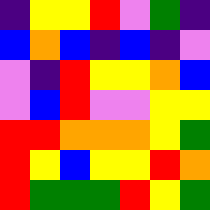[["indigo", "yellow", "yellow", "red", "violet", "green", "indigo"], ["blue", "orange", "blue", "indigo", "blue", "indigo", "violet"], ["violet", "indigo", "red", "yellow", "yellow", "orange", "blue"], ["violet", "blue", "red", "violet", "violet", "yellow", "yellow"], ["red", "red", "orange", "orange", "orange", "yellow", "green"], ["red", "yellow", "blue", "yellow", "yellow", "red", "orange"], ["red", "green", "green", "green", "red", "yellow", "green"]]